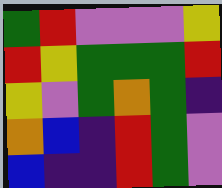[["green", "red", "violet", "violet", "violet", "yellow"], ["red", "yellow", "green", "green", "green", "red"], ["yellow", "violet", "green", "orange", "green", "indigo"], ["orange", "blue", "indigo", "red", "green", "violet"], ["blue", "indigo", "indigo", "red", "green", "violet"]]